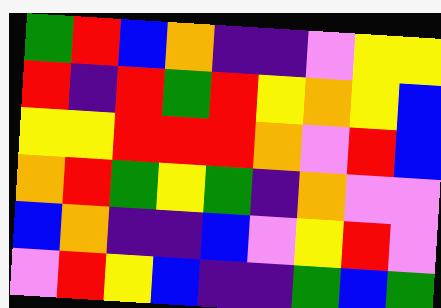[["green", "red", "blue", "orange", "indigo", "indigo", "violet", "yellow", "yellow"], ["red", "indigo", "red", "green", "red", "yellow", "orange", "yellow", "blue"], ["yellow", "yellow", "red", "red", "red", "orange", "violet", "red", "blue"], ["orange", "red", "green", "yellow", "green", "indigo", "orange", "violet", "violet"], ["blue", "orange", "indigo", "indigo", "blue", "violet", "yellow", "red", "violet"], ["violet", "red", "yellow", "blue", "indigo", "indigo", "green", "blue", "green"]]